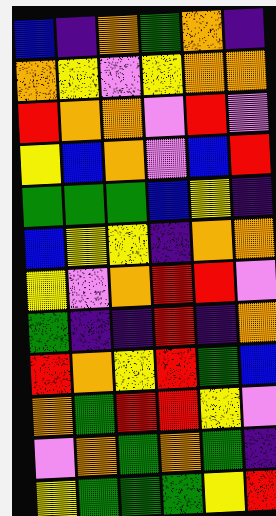[["blue", "indigo", "orange", "green", "orange", "indigo"], ["orange", "yellow", "violet", "yellow", "orange", "orange"], ["red", "orange", "orange", "violet", "red", "violet"], ["yellow", "blue", "orange", "violet", "blue", "red"], ["green", "green", "green", "blue", "yellow", "indigo"], ["blue", "yellow", "yellow", "indigo", "orange", "orange"], ["yellow", "violet", "orange", "red", "red", "violet"], ["green", "indigo", "indigo", "red", "indigo", "orange"], ["red", "orange", "yellow", "red", "green", "blue"], ["orange", "green", "red", "red", "yellow", "violet"], ["violet", "orange", "green", "orange", "green", "indigo"], ["yellow", "green", "green", "green", "yellow", "red"]]